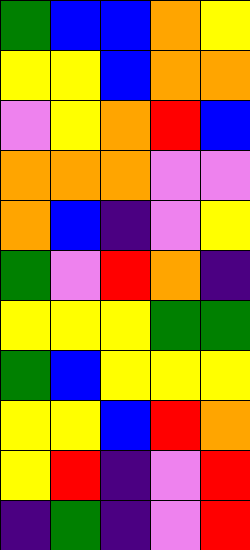[["green", "blue", "blue", "orange", "yellow"], ["yellow", "yellow", "blue", "orange", "orange"], ["violet", "yellow", "orange", "red", "blue"], ["orange", "orange", "orange", "violet", "violet"], ["orange", "blue", "indigo", "violet", "yellow"], ["green", "violet", "red", "orange", "indigo"], ["yellow", "yellow", "yellow", "green", "green"], ["green", "blue", "yellow", "yellow", "yellow"], ["yellow", "yellow", "blue", "red", "orange"], ["yellow", "red", "indigo", "violet", "red"], ["indigo", "green", "indigo", "violet", "red"]]